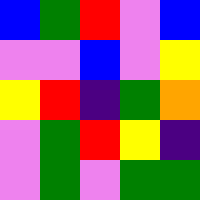[["blue", "green", "red", "violet", "blue"], ["violet", "violet", "blue", "violet", "yellow"], ["yellow", "red", "indigo", "green", "orange"], ["violet", "green", "red", "yellow", "indigo"], ["violet", "green", "violet", "green", "green"]]